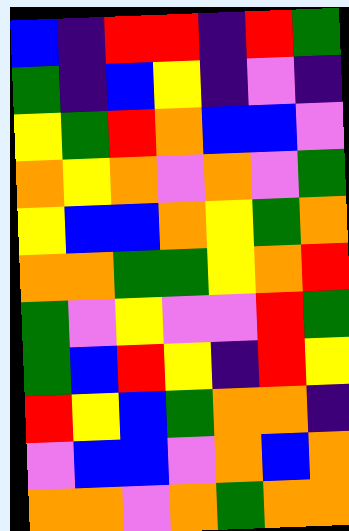[["blue", "indigo", "red", "red", "indigo", "red", "green"], ["green", "indigo", "blue", "yellow", "indigo", "violet", "indigo"], ["yellow", "green", "red", "orange", "blue", "blue", "violet"], ["orange", "yellow", "orange", "violet", "orange", "violet", "green"], ["yellow", "blue", "blue", "orange", "yellow", "green", "orange"], ["orange", "orange", "green", "green", "yellow", "orange", "red"], ["green", "violet", "yellow", "violet", "violet", "red", "green"], ["green", "blue", "red", "yellow", "indigo", "red", "yellow"], ["red", "yellow", "blue", "green", "orange", "orange", "indigo"], ["violet", "blue", "blue", "violet", "orange", "blue", "orange"], ["orange", "orange", "violet", "orange", "green", "orange", "orange"]]